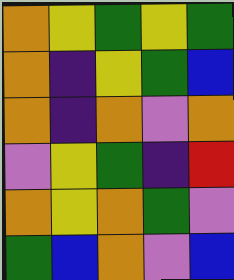[["orange", "yellow", "green", "yellow", "green"], ["orange", "indigo", "yellow", "green", "blue"], ["orange", "indigo", "orange", "violet", "orange"], ["violet", "yellow", "green", "indigo", "red"], ["orange", "yellow", "orange", "green", "violet"], ["green", "blue", "orange", "violet", "blue"]]